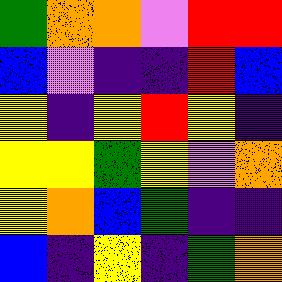[["green", "orange", "orange", "violet", "red", "red"], ["blue", "violet", "indigo", "indigo", "red", "blue"], ["yellow", "indigo", "yellow", "red", "yellow", "indigo"], ["yellow", "yellow", "green", "yellow", "violet", "orange"], ["yellow", "orange", "blue", "green", "indigo", "indigo"], ["blue", "indigo", "yellow", "indigo", "green", "orange"]]